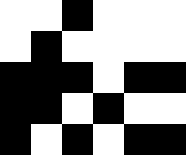[["white", "white", "black", "white", "white", "white"], ["white", "black", "white", "white", "white", "white"], ["black", "black", "black", "white", "black", "black"], ["black", "black", "white", "black", "white", "white"], ["black", "white", "black", "white", "black", "black"]]